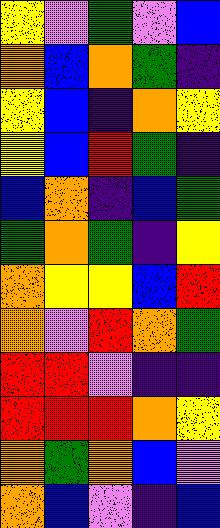[["yellow", "violet", "green", "violet", "blue"], ["orange", "blue", "orange", "green", "indigo"], ["yellow", "blue", "indigo", "orange", "yellow"], ["yellow", "blue", "red", "green", "indigo"], ["blue", "orange", "indigo", "blue", "green"], ["green", "orange", "green", "indigo", "yellow"], ["orange", "yellow", "yellow", "blue", "red"], ["orange", "violet", "red", "orange", "green"], ["red", "red", "violet", "indigo", "indigo"], ["red", "red", "red", "orange", "yellow"], ["orange", "green", "orange", "blue", "violet"], ["orange", "blue", "violet", "indigo", "blue"]]